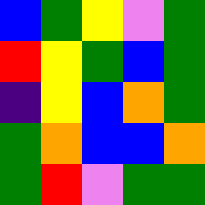[["blue", "green", "yellow", "violet", "green"], ["red", "yellow", "green", "blue", "green"], ["indigo", "yellow", "blue", "orange", "green"], ["green", "orange", "blue", "blue", "orange"], ["green", "red", "violet", "green", "green"]]